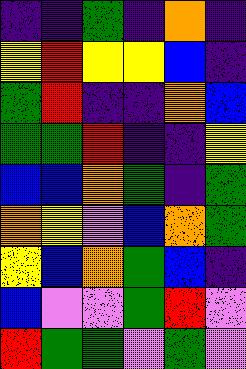[["indigo", "indigo", "green", "indigo", "orange", "indigo"], ["yellow", "red", "yellow", "yellow", "blue", "indigo"], ["green", "red", "indigo", "indigo", "orange", "blue"], ["green", "green", "red", "indigo", "indigo", "yellow"], ["blue", "blue", "orange", "green", "indigo", "green"], ["orange", "yellow", "violet", "blue", "orange", "green"], ["yellow", "blue", "orange", "green", "blue", "indigo"], ["blue", "violet", "violet", "green", "red", "violet"], ["red", "green", "green", "violet", "green", "violet"]]